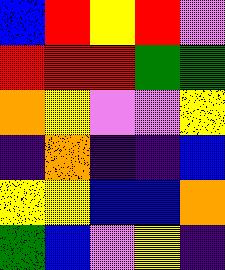[["blue", "red", "yellow", "red", "violet"], ["red", "red", "red", "green", "green"], ["orange", "yellow", "violet", "violet", "yellow"], ["indigo", "orange", "indigo", "indigo", "blue"], ["yellow", "yellow", "blue", "blue", "orange"], ["green", "blue", "violet", "yellow", "indigo"]]